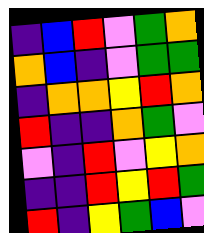[["indigo", "blue", "red", "violet", "green", "orange"], ["orange", "blue", "indigo", "violet", "green", "green"], ["indigo", "orange", "orange", "yellow", "red", "orange"], ["red", "indigo", "indigo", "orange", "green", "violet"], ["violet", "indigo", "red", "violet", "yellow", "orange"], ["indigo", "indigo", "red", "yellow", "red", "green"], ["red", "indigo", "yellow", "green", "blue", "violet"]]